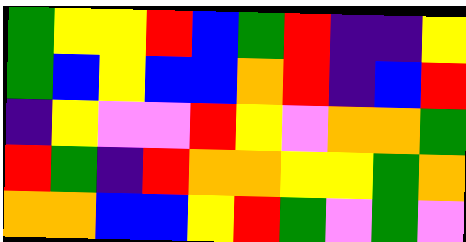[["green", "yellow", "yellow", "red", "blue", "green", "red", "indigo", "indigo", "yellow"], ["green", "blue", "yellow", "blue", "blue", "orange", "red", "indigo", "blue", "red"], ["indigo", "yellow", "violet", "violet", "red", "yellow", "violet", "orange", "orange", "green"], ["red", "green", "indigo", "red", "orange", "orange", "yellow", "yellow", "green", "orange"], ["orange", "orange", "blue", "blue", "yellow", "red", "green", "violet", "green", "violet"]]